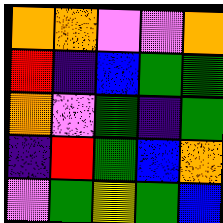[["orange", "orange", "violet", "violet", "orange"], ["red", "indigo", "blue", "green", "green"], ["orange", "violet", "green", "indigo", "green"], ["indigo", "red", "green", "blue", "orange"], ["violet", "green", "yellow", "green", "blue"]]